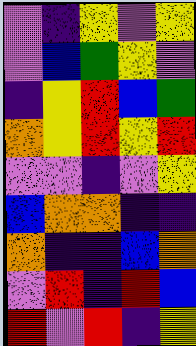[["violet", "indigo", "yellow", "violet", "yellow"], ["violet", "blue", "green", "yellow", "violet"], ["indigo", "yellow", "red", "blue", "green"], ["orange", "yellow", "red", "yellow", "red"], ["violet", "violet", "indigo", "violet", "yellow"], ["blue", "orange", "orange", "indigo", "indigo"], ["orange", "indigo", "indigo", "blue", "orange"], ["violet", "red", "indigo", "red", "blue"], ["red", "violet", "red", "indigo", "yellow"]]